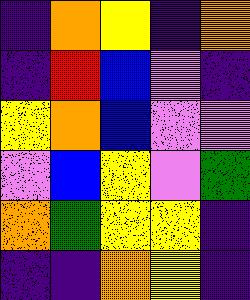[["indigo", "orange", "yellow", "indigo", "orange"], ["indigo", "red", "blue", "violet", "indigo"], ["yellow", "orange", "blue", "violet", "violet"], ["violet", "blue", "yellow", "violet", "green"], ["orange", "green", "yellow", "yellow", "indigo"], ["indigo", "indigo", "orange", "yellow", "indigo"]]